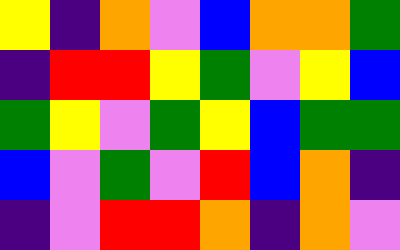[["yellow", "indigo", "orange", "violet", "blue", "orange", "orange", "green"], ["indigo", "red", "red", "yellow", "green", "violet", "yellow", "blue"], ["green", "yellow", "violet", "green", "yellow", "blue", "green", "green"], ["blue", "violet", "green", "violet", "red", "blue", "orange", "indigo"], ["indigo", "violet", "red", "red", "orange", "indigo", "orange", "violet"]]